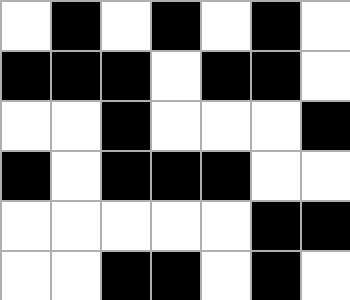[["white", "black", "white", "black", "white", "black", "white"], ["black", "black", "black", "white", "black", "black", "white"], ["white", "white", "black", "white", "white", "white", "black"], ["black", "white", "black", "black", "black", "white", "white"], ["white", "white", "white", "white", "white", "black", "black"], ["white", "white", "black", "black", "white", "black", "white"]]